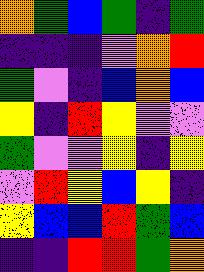[["orange", "green", "blue", "green", "indigo", "green"], ["indigo", "indigo", "indigo", "violet", "orange", "red"], ["green", "violet", "indigo", "blue", "orange", "blue"], ["yellow", "indigo", "red", "yellow", "violet", "violet"], ["green", "violet", "violet", "yellow", "indigo", "yellow"], ["violet", "red", "yellow", "blue", "yellow", "indigo"], ["yellow", "blue", "blue", "red", "green", "blue"], ["indigo", "indigo", "red", "red", "green", "orange"]]